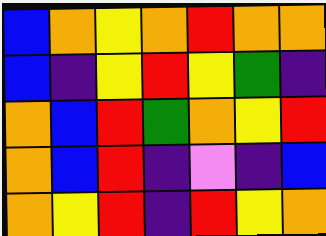[["blue", "orange", "yellow", "orange", "red", "orange", "orange"], ["blue", "indigo", "yellow", "red", "yellow", "green", "indigo"], ["orange", "blue", "red", "green", "orange", "yellow", "red"], ["orange", "blue", "red", "indigo", "violet", "indigo", "blue"], ["orange", "yellow", "red", "indigo", "red", "yellow", "orange"]]